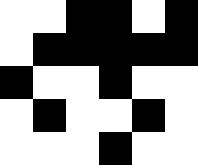[["white", "white", "black", "black", "white", "black"], ["white", "black", "black", "black", "black", "black"], ["black", "white", "white", "black", "white", "white"], ["white", "black", "white", "white", "black", "white"], ["white", "white", "white", "black", "white", "white"]]